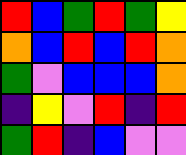[["red", "blue", "green", "red", "green", "yellow"], ["orange", "blue", "red", "blue", "red", "orange"], ["green", "violet", "blue", "blue", "blue", "orange"], ["indigo", "yellow", "violet", "red", "indigo", "red"], ["green", "red", "indigo", "blue", "violet", "violet"]]